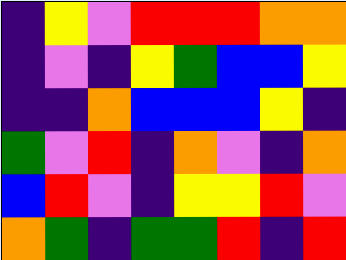[["indigo", "yellow", "violet", "red", "red", "red", "orange", "orange"], ["indigo", "violet", "indigo", "yellow", "green", "blue", "blue", "yellow"], ["indigo", "indigo", "orange", "blue", "blue", "blue", "yellow", "indigo"], ["green", "violet", "red", "indigo", "orange", "violet", "indigo", "orange"], ["blue", "red", "violet", "indigo", "yellow", "yellow", "red", "violet"], ["orange", "green", "indigo", "green", "green", "red", "indigo", "red"]]